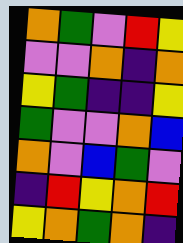[["orange", "green", "violet", "red", "yellow"], ["violet", "violet", "orange", "indigo", "orange"], ["yellow", "green", "indigo", "indigo", "yellow"], ["green", "violet", "violet", "orange", "blue"], ["orange", "violet", "blue", "green", "violet"], ["indigo", "red", "yellow", "orange", "red"], ["yellow", "orange", "green", "orange", "indigo"]]